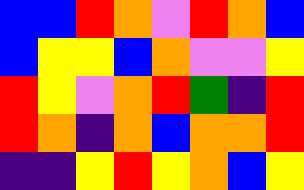[["blue", "blue", "red", "orange", "violet", "red", "orange", "blue"], ["blue", "yellow", "yellow", "blue", "orange", "violet", "violet", "yellow"], ["red", "yellow", "violet", "orange", "red", "green", "indigo", "red"], ["red", "orange", "indigo", "orange", "blue", "orange", "orange", "red"], ["indigo", "indigo", "yellow", "red", "yellow", "orange", "blue", "yellow"]]